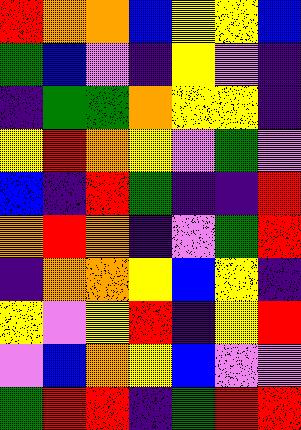[["red", "orange", "orange", "blue", "yellow", "yellow", "blue"], ["green", "blue", "violet", "indigo", "yellow", "violet", "indigo"], ["indigo", "green", "green", "orange", "yellow", "yellow", "indigo"], ["yellow", "red", "orange", "yellow", "violet", "green", "violet"], ["blue", "indigo", "red", "green", "indigo", "indigo", "red"], ["orange", "red", "orange", "indigo", "violet", "green", "red"], ["indigo", "orange", "orange", "yellow", "blue", "yellow", "indigo"], ["yellow", "violet", "yellow", "red", "indigo", "yellow", "red"], ["violet", "blue", "orange", "yellow", "blue", "violet", "violet"], ["green", "red", "red", "indigo", "green", "red", "red"]]